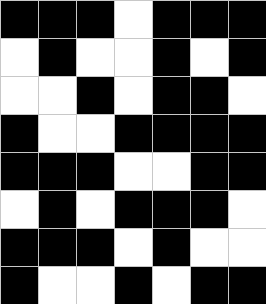[["black", "black", "black", "white", "black", "black", "black"], ["white", "black", "white", "white", "black", "white", "black"], ["white", "white", "black", "white", "black", "black", "white"], ["black", "white", "white", "black", "black", "black", "black"], ["black", "black", "black", "white", "white", "black", "black"], ["white", "black", "white", "black", "black", "black", "white"], ["black", "black", "black", "white", "black", "white", "white"], ["black", "white", "white", "black", "white", "black", "black"]]